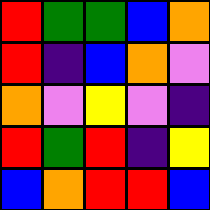[["red", "green", "green", "blue", "orange"], ["red", "indigo", "blue", "orange", "violet"], ["orange", "violet", "yellow", "violet", "indigo"], ["red", "green", "red", "indigo", "yellow"], ["blue", "orange", "red", "red", "blue"]]